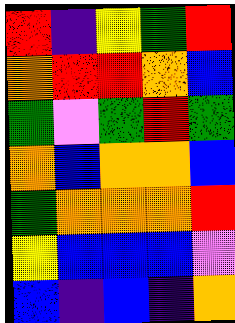[["red", "indigo", "yellow", "green", "red"], ["orange", "red", "red", "orange", "blue"], ["green", "violet", "green", "red", "green"], ["orange", "blue", "orange", "orange", "blue"], ["green", "orange", "orange", "orange", "red"], ["yellow", "blue", "blue", "blue", "violet"], ["blue", "indigo", "blue", "indigo", "orange"]]